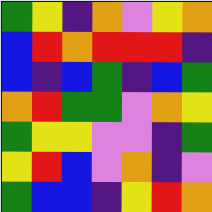[["green", "yellow", "indigo", "orange", "violet", "yellow", "orange"], ["blue", "red", "orange", "red", "red", "red", "indigo"], ["blue", "indigo", "blue", "green", "indigo", "blue", "green"], ["orange", "red", "green", "green", "violet", "orange", "yellow"], ["green", "yellow", "yellow", "violet", "violet", "indigo", "green"], ["yellow", "red", "blue", "violet", "orange", "indigo", "violet"], ["green", "blue", "blue", "indigo", "yellow", "red", "orange"]]